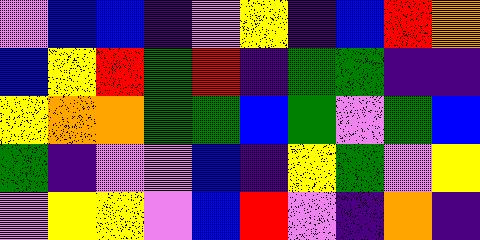[["violet", "blue", "blue", "indigo", "violet", "yellow", "indigo", "blue", "red", "orange"], ["blue", "yellow", "red", "green", "red", "indigo", "green", "green", "indigo", "indigo"], ["yellow", "orange", "orange", "green", "green", "blue", "green", "violet", "green", "blue"], ["green", "indigo", "violet", "violet", "blue", "indigo", "yellow", "green", "violet", "yellow"], ["violet", "yellow", "yellow", "violet", "blue", "red", "violet", "indigo", "orange", "indigo"]]